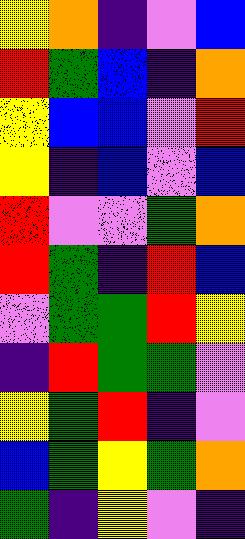[["yellow", "orange", "indigo", "violet", "blue"], ["red", "green", "blue", "indigo", "orange"], ["yellow", "blue", "blue", "violet", "red"], ["yellow", "indigo", "blue", "violet", "blue"], ["red", "violet", "violet", "green", "orange"], ["red", "green", "indigo", "red", "blue"], ["violet", "green", "green", "red", "yellow"], ["indigo", "red", "green", "green", "violet"], ["yellow", "green", "red", "indigo", "violet"], ["blue", "green", "yellow", "green", "orange"], ["green", "indigo", "yellow", "violet", "indigo"]]